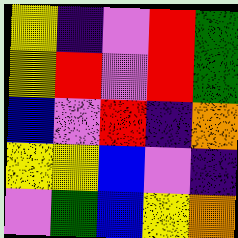[["yellow", "indigo", "violet", "red", "green"], ["yellow", "red", "violet", "red", "green"], ["blue", "violet", "red", "indigo", "orange"], ["yellow", "yellow", "blue", "violet", "indigo"], ["violet", "green", "blue", "yellow", "orange"]]